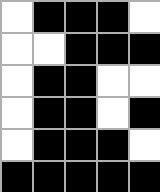[["white", "black", "black", "black", "white"], ["white", "white", "black", "black", "black"], ["white", "black", "black", "white", "white"], ["white", "black", "black", "white", "black"], ["white", "black", "black", "black", "white"], ["black", "black", "black", "black", "black"]]